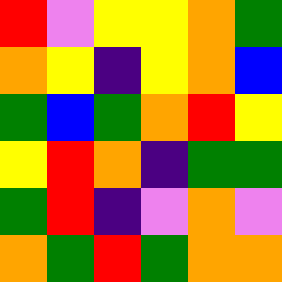[["red", "violet", "yellow", "yellow", "orange", "green"], ["orange", "yellow", "indigo", "yellow", "orange", "blue"], ["green", "blue", "green", "orange", "red", "yellow"], ["yellow", "red", "orange", "indigo", "green", "green"], ["green", "red", "indigo", "violet", "orange", "violet"], ["orange", "green", "red", "green", "orange", "orange"]]